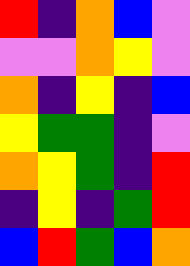[["red", "indigo", "orange", "blue", "violet"], ["violet", "violet", "orange", "yellow", "violet"], ["orange", "indigo", "yellow", "indigo", "blue"], ["yellow", "green", "green", "indigo", "violet"], ["orange", "yellow", "green", "indigo", "red"], ["indigo", "yellow", "indigo", "green", "red"], ["blue", "red", "green", "blue", "orange"]]